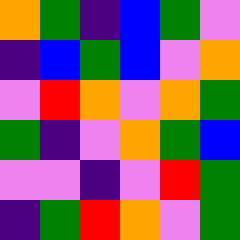[["orange", "green", "indigo", "blue", "green", "violet"], ["indigo", "blue", "green", "blue", "violet", "orange"], ["violet", "red", "orange", "violet", "orange", "green"], ["green", "indigo", "violet", "orange", "green", "blue"], ["violet", "violet", "indigo", "violet", "red", "green"], ["indigo", "green", "red", "orange", "violet", "green"]]